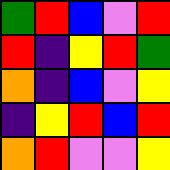[["green", "red", "blue", "violet", "red"], ["red", "indigo", "yellow", "red", "green"], ["orange", "indigo", "blue", "violet", "yellow"], ["indigo", "yellow", "red", "blue", "red"], ["orange", "red", "violet", "violet", "yellow"]]